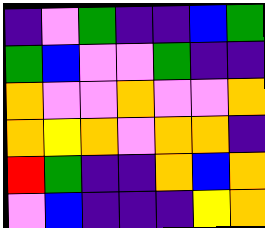[["indigo", "violet", "green", "indigo", "indigo", "blue", "green"], ["green", "blue", "violet", "violet", "green", "indigo", "indigo"], ["orange", "violet", "violet", "orange", "violet", "violet", "orange"], ["orange", "yellow", "orange", "violet", "orange", "orange", "indigo"], ["red", "green", "indigo", "indigo", "orange", "blue", "orange"], ["violet", "blue", "indigo", "indigo", "indigo", "yellow", "orange"]]